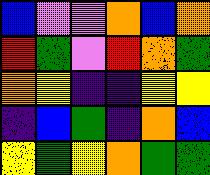[["blue", "violet", "violet", "orange", "blue", "orange"], ["red", "green", "violet", "red", "orange", "green"], ["orange", "yellow", "indigo", "indigo", "yellow", "yellow"], ["indigo", "blue", "green", "indigo", "orange", "blue"], ["yellow", "green", "yellow", "orange", "green", "green"]]